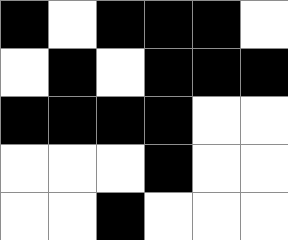[["black", "white", "black", "black", "black", "white"], ["white", "black", "white", "black", "black", "black"], ["black", "black", "black", "black", "white", "white"], ["white", "white", "white", "black", "white", "white"], ["white", "white", "black", "white", "white", "white"]]